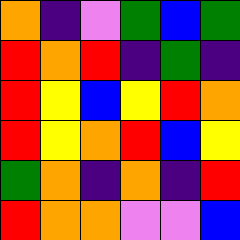[["orange", "indigo", "violet", "green", "blue", "green"], ["red", "orange", "red", "indigo", "green", "indigo"], ["red", "yellow", "blue", "yellow", "red", "orange"], ["red", "yellow", "orange", "red", "blue", "yellow"], ["green", "orange", "indigo", "orange", "indigo", "red"], ["red", "orange", "orange", "violet", "violet", "blue"]]